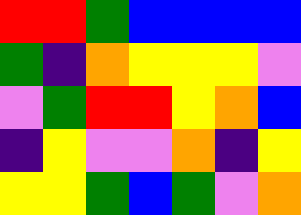[["red", "red", "green", "blue", "blue", "blue", "blue"], ["green", "indigo", "orange", "yellow", "yellow", "yellow", "violet"], ["violet", "green", "red", "red", "yellow", "orange", "blue"], ["indigo", "yellow", "violet", "violet", "orange", "indigo", "yellow"], ["yellow", "yellow", "green", "blue", "green", "violet", "orange"]]